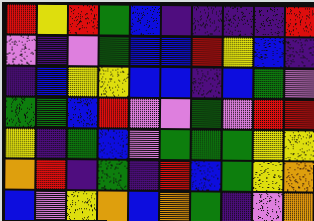[["red", "yellow", "red", "green", "blue", "indigo", "indigo", "indigo", "indigo", "red"], ["violet", "indigo", "violet", "green", "blue", "blue", "red", "yellow", "blue", "indigo"], ["indigo", "blue", "yellow", "yellow", "blue", "blue", "indigo", "blue", "green", "violet"], ["green", "green", "blue", "red", "violet", "violet", "green", "violet", "red", "red"], ["yellow", "indigo", "green", "blue", "violet", "green", "green", "green", "yellow", "yellow"], ["orange", "red", "indigo", "green", "indigo", "red", "blue", "green", "yellow", "orange"], ["blue", "violet", "yellow", "orange", "blue", "orange", "green", "indigo", "violet", "orange"]]